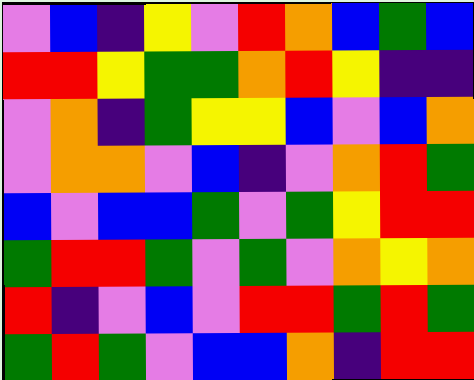[["violet", "blue", "indigo", "yellow", "violet", "red", "orange", "blue", "green", "blue"], ["red", "red", "yellow", "green", "green", "orange", "red", "yellow", "indigo", "indigo"], ["violet", "orange", "indigo", "green", "yellow", "yellow", "blue", "violet", "blue", "orange"], ["violet", "orange", "orange", "violet", "blue", "indigo", "violet", "orange", "red", "green"], ["blue", "violet", "blue", "blue", "green", "violet", "green", "yellow", "red", "red"], ["green", "red", "red", "green", "violet", "green", "violet", "orange", "yellow", "orange"], ["red", "indigo", "violet", "blue", "violet", "red", "red", "green", "red", "green"], ["green", "red", "green", "violet", "blue", "blue", "orange", "indigo", "red", "red"]]